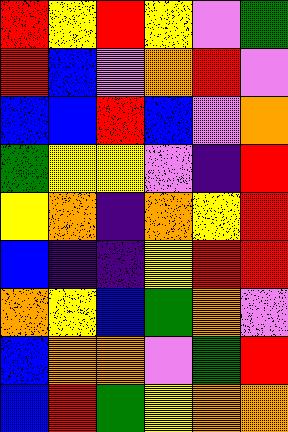[["red", "yellow", "red", "yellow", "violet", "green"], ["red", "blue", "violet", "orange", "red", "violet"], ["blue", "blue", "red", "blue", "violet", "orange"], ["green", "yellow", "yellow", "violet", "indigo", "red"], ["yellow", "orange", "indigo", "orange", "yellow", "red"], ["blue", "indigo", "indigo", "yellow", "red", "red"], ["orange", "yellow", "blue", "green", "orange", "violet"], ["blue", "orange", "orange", "violet", "green", "red"], ["blue", "red", "green", "yellow", "orange", "orange"]]